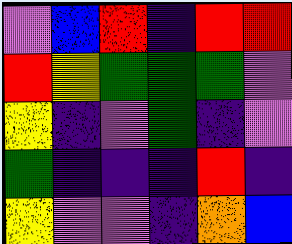[["violet", "blue", "red", "indigo", "red", "red"], ["red", "yellow", "green", "green", "green", "violet"], ["yellow", "indigo", "violet", "green", "indigo", "violet"], ["green", "indigo", "indigo", "indigo", "red", "indigo"], ["yellow", "violet", "violet", "indigo", "orange", "blue"]]